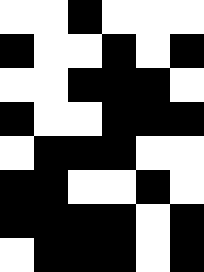[["white", "white", "black", "white", "white", "white"], ["black", "white", "white", "black", "white", "black"], ["white", "white", "black", "black", "black", "white"], ["black", "white", "white", "black", "black", "black"], ["white", "black", "black", "black", "white", "white"], ["black", "black", "white", "white", "black", "white"], ["black", "black", "black", "black", "white", "black"], ["white", "black", "black", "black", "white", "black"]]